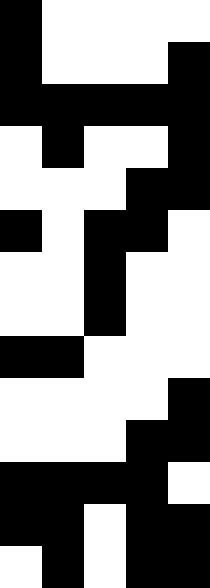[["black", "white", "white", "white", "white"], ["black", "white", "white", "white", "black"], ["black", "black", "black", "black", "black"], ["white", "black", "white", "white", "black"], ["white", "white", "white", "black", "black"], ["black", "white", "black", "black", "white"], ["white", "white", "black", "white", "white"], ["white", "white", "black", "white", "white"], ["black", "black", "white", "white", "white"], ["white", "white", "white", "white", "black"], ["white", "white", "white", "black", "black"], ["black", "black", "black", "black", "white"], ["black", "black", "white", "black", "black"], ["white", "black", "white", "black", "black"]]